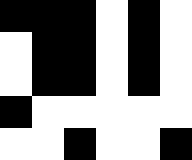[["black", "black", "black", "white", "black", "white"], ["white", "black", "black", "white", "black", "white"], ["white", "black", "black", "white", "black", "white"], ["black", "white", "white", "white", "white", "white"], ["white", "white", "black", "white", "white", "black"]]